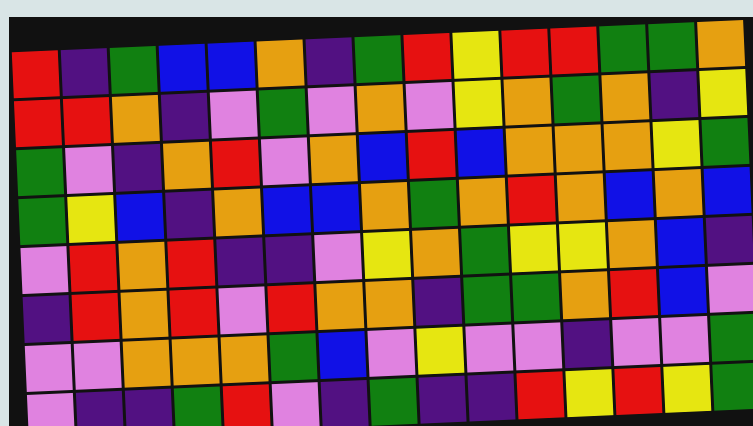[["red", "indigo", "green", "blue", "blue", "orange", "indigo", "green", "red", "yellow", "red", "red", "green", "green", "orange"], ["red", "red", "orange", "indigo", "violet", "green", "violet", "orange", "violet", "yellow", "orange", "green", "orange", "indigo", "yellow"], ["green", "violet", "indigo", "orange", "red", "violet", "orange", "blue", "red", "blue", "orange", "orange", "orange", "yellow", "green"], ["green", "yellow", "blue", "indigo", "orange", "blue", "blue", "orange", "green", "orange", "red", "orange", "blue", "orange", "blue"], ["violet", "red", "orange", "red", "indigo", "indigo", "violet", "yellow", "orange", "green", "yellow", "yellow", "orange", "blue", "indigo"], ["indigo", "red", "orange", "red", "violet", "red", "orange", "orange", "indigo", "green", "green", "orange", "red", "blue", "violet"], ["violet", "violet", "orange", "orange", "orange", "green", "blue", "violet", "yellow", "violet", "violet", "indigo", "violet", "violet", "green"], ["violet", "indigo", "indigo", "green", "red", "violet", "indigo", "green", "indigo", "indigo", "red", "yellow", "red", "yellow", "green"]]